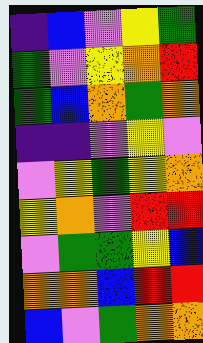[["indigo", "blue", "violet", "yellow", "green"], ["green", "violet", "yellow", "orange", "red"], ["green", "blue", "orange", "green", "orange"], ["indigo", "indigo", "violet", "yellow", "violet"], ["violet", "yellow", "green", "yellow", "orange"], ["yellow", "orange", "violet", "red", "red"], ["violet", "green", "green", "yellow", "blue"], ["orange", "orange", "blue", "red", "red"], ["blue", "violet", "green", "orange", "orange"]]